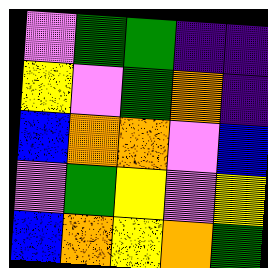[["violet", "green", "green", "indigo", "indigo"], ["yellow", "violet", "green", "orange", "indigo"], ["blue", "orange", "orange", "violet", "blue"], ["violet", "green", "yellow", "violet", "yellow"], ["blue", "orange", "yellow", "orange", "green"]]